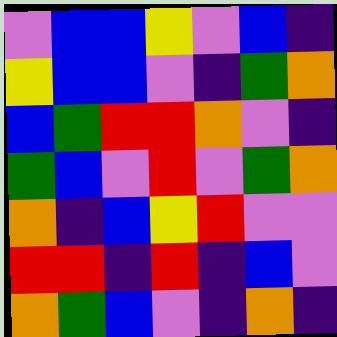[["violet", "blue", "blue", "yellow", "violet", "blue", "indigo"], ["yellow", "blue", "blue", "violet", "indigo", "green", "orange"], ["blue", "green", "red", "red", "orange", "violet", "indigo"], ["green", "blue", "violet", "red", "violet", "green", "orange"], ["orange", "indigo", "blue", "yellow", "red", "violet", "violet"], ["red", "red", "indigo", "red", "indigo", "blue", "violet"], ["orange", "green", "blue", "violet", "indigo", "orange", "indigo"]]